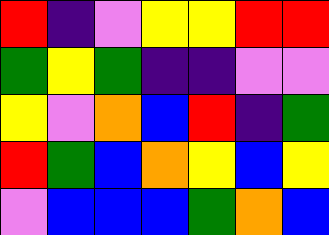[["red", "indigo", "violet", "yellow", "yellow", "red", "red"], ["green", "yellow", "green", "indigo", "indigo", "violet", "violet"], ["yellow", "violet", "orange", "blue", "red", "indigo", "green"], ["red", "green", "blue", "orange", "yellow", "blue", "yellow"], ["violet", "blue", "blue", "blue", "green", "orange", "blue"]]